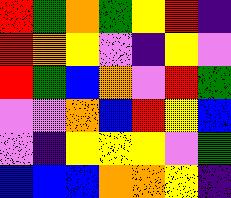[["red", "green", "orange", "green", "yellow", "red", "indigo"], ["red", "orange", "yellow", "violet", "indigo", "yellow", "violet"], ["red", "green", "blue", "orange", "violet", "red", "green"], ["violet", "violet", "orange", "blue", "red", "yellow", "blue"], ["violet", "indigo", "yellow", "yellow", "yellow", "violet", "green"], ["blue", "blue", "blue", "orange", "orange", "yellow", "indigo"]]